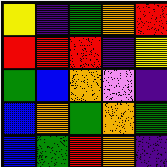[["yellow", "indigo", "green", "orange", "red"], ["red", "red", "red", "indigo", "yellow"], ["green", "blue", "orange", "violet", "indigo"], ["blue", "orange", "green", "orange", "green"], ["blue", "green", "red", "orange", "indigo"]]